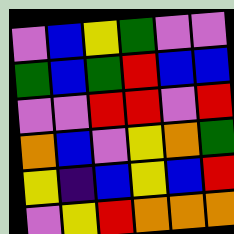[["violet", "blue", "yellow", "green", "violet", "violet"], ["green", "blue", "green", "red", "blue", "blue"], ["violet", "violet", "red", "red", "violet", "red"], ["orange", "blue", "violet", "yellow", "orange", "green"], ["yellow", "indigo", "blue", "yellow", "blue", "red"], ["violet", "yellow", "red", "orange", "orange", "orange"]]